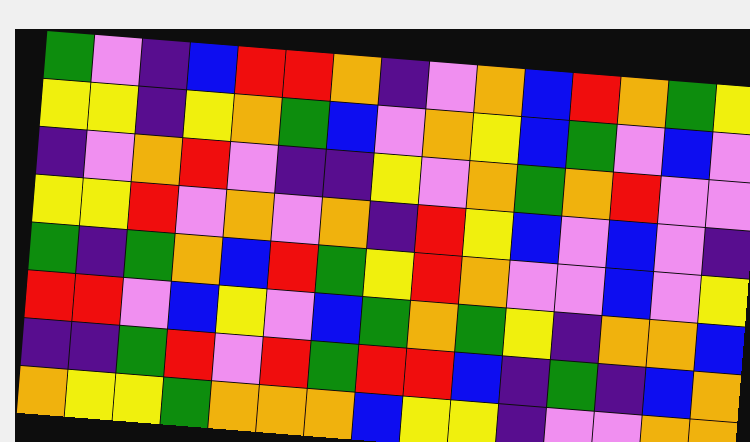[["green", "violet", "indigo", "blue", "red", "red", "orange", "indigo", "violet", "orange", "blue", "red", "orange", "green", "yellow"], ["yellow", "yellow", "indigo", "yellow", "orange", "green", "blue", "violet", "orange", "yellow", "blue", "green", "violet", "blue", "violet"], ["indigo", "violet", "orange", "red", "violet", "indigo", "indigo", "yellow", "violet", "orange", "green", "orange", "red", "violet", "violet"], ["yellow", "yellow", "red", "violet", "orange", "violet", "orange", "indigo", "red", "yellow", "blue", "violet", "blue", "violet", "indigo"], ["green", "indigo", "green", "orange", "blue", "red", "green", "yellow", "red", "orange", "violet", "violet", "blue", "violet", "yellow"], ["red", "red", "violet", "blue", "yellow", "violet", "blue", "green", "orange", "green", "yellow", "indigo", "orange", "orange", "blue"], ["indigo", "indigo", "green", "red", "violet", "red", "green", "red", "red", "blue", "indigo", "green", "indigo", "blue", "orange"], ["orange", "yellow", "yellow", "green", "orange", "orange", "orange", "blue", "yellow", "yellow", "indigo", "violet", "violet", "orange", "orange"]]